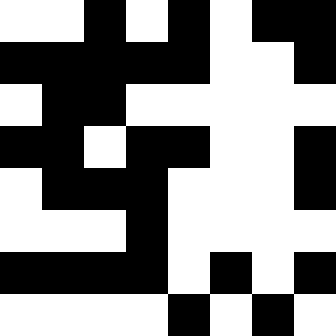[["white", "white", "black", "white", "black", "white", "black", "black"], ["black", "black", "black", "black", "black", "white", "white", "black"], ["white", "black", "black", "white", "white", "white", "white", "white"], ["black", "black", "white", "black", "black", "white", "white", "black"], ["white", "black", "black", "black", "white", "white", "white", "black"], ["white", "white", "white", "black", "white", "white", "white", "white"], ["black", "black", "black", "black", "white", "black", "white", "black"], ["white", "white", "white", "white", "black", "white", "black", "white"]]